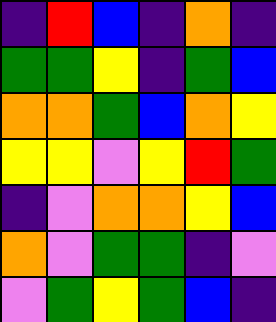[["indigo", "red", "blue", "indigo", "orange", "indigo"], ["green", "green", "yellow", "indigo", "green", "blue"], ["orange", "orange", "green", "blue", "orange", "yellow"], ["yellow", "yellow", "violet", "yellow", "red", "green"], ["indigo", "violet", "orange", "orange", "yellow", "blue"], ["orange", "violet", "green", "green", "indigo", "violet"], ["violet", "green", "yellow", "green", "blue", "indigo"]]